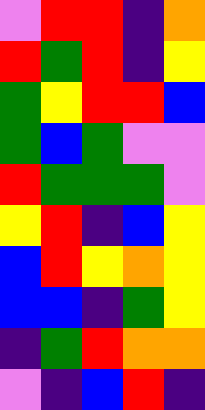[["violet", "red", "red", "indigo", "orange"], ["red", "green", "red", "indigo", "yellow"], ["green", "yellow", "red", "red", "blue"], ["green", "blue", "green", "violet", "violet"], ["red", "green", "green", "green", "violet"], ["yellow", "red", "indigo", "blue", "yellow"], ["blue", "red", "yellow", "orange", "yellow"], ["blue", "blue", "indigo", "green", "yellow"], ["indigo", "green", "red", "orange", "orange"], ["violet", "indigo", "blue", "red", "indigo"]]